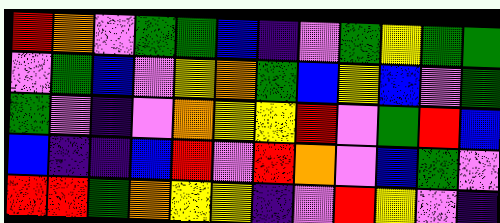[["red", "orange", "violet", "green", "green", "blue", "indigo", "violet", "green", "yellow", "green", "green"], ["violet", "green", "blue", "violet", "yellow", "orange", "green", "blue", "yellow", "blue", "violet", "green"], ["green", "violet", "indigo", "violet", "orange", "yellow", "yellow", "red", "violet", "green", "red", "blue"], ["blue", "indigo", "indigo", "blue", "red", "violet", "red", "orange", "violet", "blue", "green", "violet"], ["red", "red", "green", "orange", "yellow", "yellow", "indigo", "violet", "red", "yellow", "violet", "indigo"]]